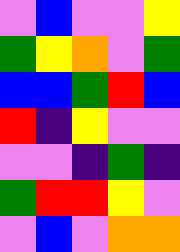[["violet", "blue", "violet", "violet", "yellow"], ["green", "yellow", "orange", "violet", "green"], ["blue", "blue", "green", "red", "blue"], ["red", "indigo", "yellow", "violet", "violet"], ["violet", "violet", "indigo", "green", "indigo"], ["green", "red", "red", "yellow", "violet"], ["violet", "blue", "violet", "orange", "orange"]]